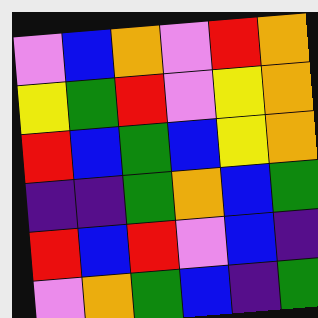[["violet", "blue", "orange", "violet", "red", "orange"], ["yellow", "green", "red", "violet", "yellow", "orange"], ["red", "blue", "green", "blue", "yellow", "orange"], ["indigo", "indigo", "green", "orange", "blue", "green"], ["red", "blue", "red", "violet", "blue", "indigo"], ["violet", "orange", "green", "blue", "indigo", "green"]]